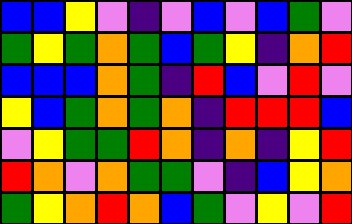[["blue", "blue", "yellow", "violet", "indigo", "violet", "blue", "violet", "blue", "green", "violet"], ["green", "yellow", "green", "orange", "green", "blue", "green", "yellow", "indigo", "orange", "red"], ["blue", "blue", "blue", "orange", "green", "indigo", "red", "blue", "violet", "red", "violet"], ["yellow", "blue", "green", "orange", "green", "orange", "indigo", "red", "red", "red", "blue"], ["violet", "yellow", "green", "green", "red", "orange", "indigo", "orange", "indigo", "yellow", "red"], ["red", "orange", "violet", "orange", "green", "green", "violet", "indigo", "blue", "yellow", "orange"], ["green", "yellow", "orange", "red", "orange", "blue", "green", "violet", "yellow", "violet", "red"]]